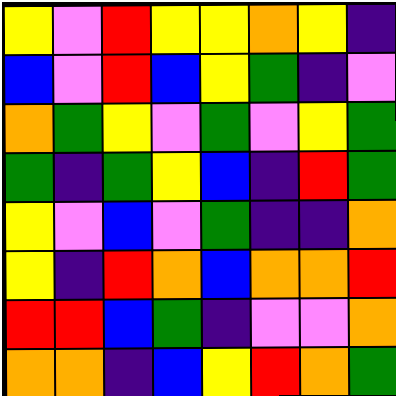[["yellow", "violet", "red", "yellow", "yellow", "orange", "yellow", "indigo"], ["blue", "violet", "red", "blue", "yellow", "green", "indigo", "violet"], ["orange", "green", "yellow", "violet", "green", "violet", "yellow", "green"], ["green", "indigo", "green", "yellow", "blue", "indigo", "red", "green"], ["yellow", "violet", "blue", "violet", "green", "indigo", "indigo", "orange"], ["yellow", "indigo", "red", "orange", "blue", "orange", "orange", "red"], ["red", "red", "blue", "green", "indigo", "violet", "violet", "orange"], ["orange", "orange", "indigo", "blue", "yellow", "red", "orange", "green"]]